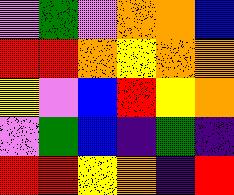[["violet", "green", "violet", "orange", "orange", "blue"], ["red", "red", "orange", "yellow", "orange", "orange"], ["yellow", "violet", "blue", "red", "yellow", "orange"], ["violet", "green", "blue", "indigo", "green", "indigo"], ["red", "red", "yellow", "orange", "indigo", "red"]]